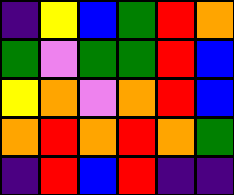[["indigo", "yellow", "blue", "green", "red", "orange"], ["green", "violet", "green", "green", "red", "blue"], ["yellow", "orange", "violet", "orange", "red", "blue"], ["orange", "red", "orange", "red", "orange", "green"], ["indigo", "red", "blue", "red", "indigo", "indigo"]]